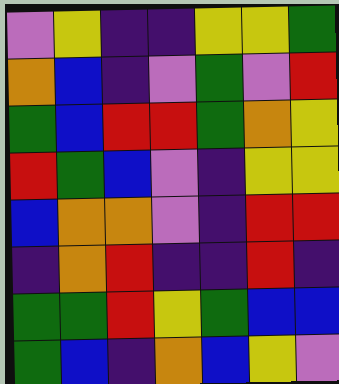[["violet", "yellow", "indigo", "indigo", "yellow", "yellow", "green"], ["orange", "blue", "indigo", "violet", "green", "violet", "red"], ["green", "blue", "red", "red", "green", "orange", "yellow"], ["red", "green", "blue", "violet", "indigo", "yellow", "yellow"], ["blue", "orange", "orange", "violet", "indigo", "red", "red"], ["indigo", "orange", "red", "indigo", "indigo", "red", "indigo"], ["green", "green", "red", "yellow", "green", "blue", "blue"], ["green", "blue", "indigo", "orange", "blue", "yellow", "violet"]]